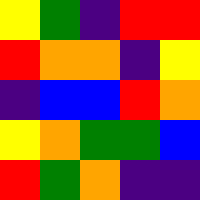[["yellow", "green", "indigo", "red", "red"], ["red", "orange", "orange", "indigo", "yellow"], ["indigo", "blue", "blue", "red", "orange"], ["yellow", "orange", "green", "green", "blue"], ["red", "green", "orange", "indigo", "indigo"]]